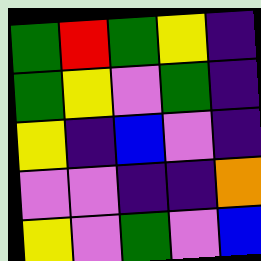[["green", "red", "green", "yellow", "indigo"], ["green", "yellow", "violet", "green", "indigo"], ["yellow", "indigo", "blue", "violet", "indigo"], ["violet", "violet", "indigo", "indigo", "orange"], ["yellow", "violet", "green", "violet", "blue"]]